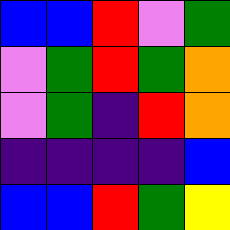[["blue", "blue", "red", "violet", "green"], ["violet", "green", "red", "green", "orange"], ["violet", "green", "indigo", "red", "orange"], ["indigo", "indigo", "indigo", "indigo", "blue"], ["blue", "blue", "red", "green", "yellow"]]